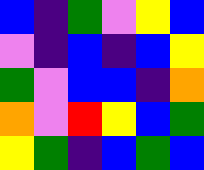[["blue", "indigo", "green", "violet", "yellow", "blue"], ["violet", "indigo", "blue", "indigo", "blue", "yellow"], ["green", "violet", "blue", "blue", "indigo", "orange"], ["orange", "violet", "red", "yellow", "blue", "green"], ["yellow", "green", "indigo", "blue", "green", "blue"]]